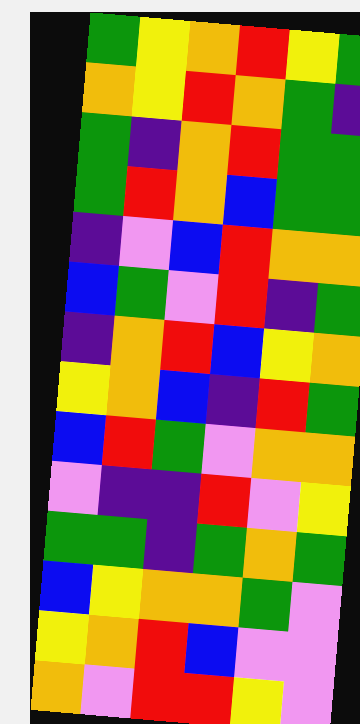[["green", "yellow", "orange", "red", "yellow", "green"], ["orange", "yellow", "red", "orange", "green", "indigo"], ["green", "indigo", "orange", "red", "green", "green"], ["green", "red", "orange", "blue", "green", "green"], ["indigo", "violet", "blue", "red", "orange", "orange"], ["blue", "green", "violet", "red", "indigo", "green"], ["indigo", "orange", "red", "blue", "yellow", "orange"], ["yellow", "orange", "blue", "indigo", "red", "green"], ["blue", "red", "green", "violet", "orange", "orange"], ["violet", "indigo", "indigo", "red", "violet", "yellow"], ["green", "green", "indigo", "green", "orange", "green"], ["blue", "yellow", "orange", "orange", "green", "violet"], ["yellow", "orange", "red", "blue", "violet", "violet"], ["orange", "violet", "red", "red", "yellow", "violet"]]